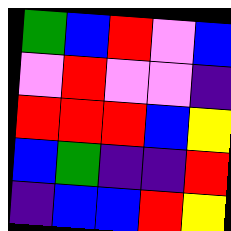[["green", "blue", "red", "violet", "blue"], ["violet", "red", "violet", "violet", "indigo"], ["red", "red", "red", "blue", "yellow"], ["blue", "green", "indigo", "indigo", "red"], ["indigo", "blue", "blue", "red", "yellow"]]